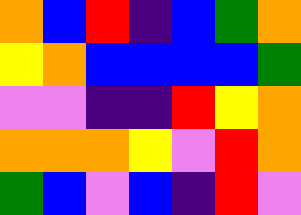[["orange", "blue", "red", "indigo", "blue", "green", "orange"], ["yellow", "orange", "blue", "blue", "blue", "blue", "green"], ["violet", "violet", "indigo", "indigo", "red", "yellow", "orange"], ["orange", "orange", "orange", "yellow", "violet", "red", "orange"], ["green", "blue", "violet", "blue", "indigo", "red", "violet"]]